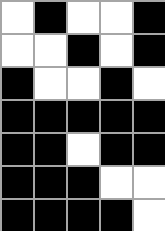[["white", "black", "white", "white", "black"], ["white", "white", "black", "white", "black"], ["black", "white", "white", "black", "white"], ["black", "black", "black", "black", "black"], ["black", "black", "white", "black", "black"], ["black", "black", "black", "white", "white"], ["black", "black", "black", "black", "white"]]